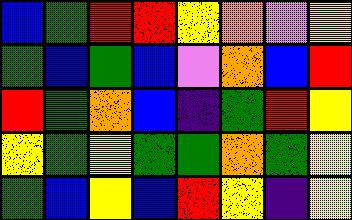[["blue", "green", "red", "red", "yellow", "orange", "violet", "yellow"], ["green", "blue", "green", "blue", "violet", "orange", "blue", "red"], ["red", "green", "orange", "blue", "indigo", "green", "red", "yellow"], ["yellow", "green", "yellow", "green", "green", "orange", "green", "yellow"], ["green", "blue", "yellow", "blue", "red", "yellow", "indigo", "yellow"]]